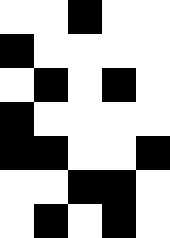[["white", "white", "black", "white", "white"], ["black", "white", "white", "white", "white"], ["white", "black", "white", "black", "white"], ["black", "white", "white", "white", "white"], ["black", "black", "white", "white", "black"], ["white", "white", "black", "black", "white"], ["white", "black", "white", "black", "white"]]